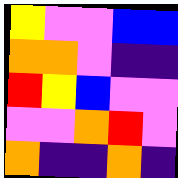[["yellow", "violet", "violet", "blue", "blue"], ["orange", "orange", "violet", "indigo", "indigo"], ["red", "yellow", "blue", "violet", "violet"], ["violet", "violet", "orange", "red", "violet"], ["orange", "indigo", "indigo", "orange", "indigo"]]